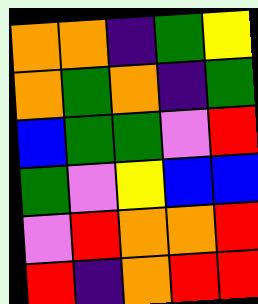[["orange", "orange", "indigo", "green", "yellow"], ["orange", "green", "orange", "indigo", "green"], ["blue", "green", "green", "violet", "red"], ["green", "violet", "yellow", "blue", "blue"], ["violet", "red", "orange", "orange", "red"], ["red", "indigo", "orange", "red", "red"]]